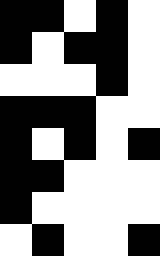[["black", "black", "white", "black", "white"], ["black", "white", "black", "black", "white"], ["white", "white", "white", "black", "white"], ["black", "black", "black", "white", "white"], ["black", "white", "black", "white", "black"], ["black", "black", "white", "white", "white"], ["black", "white", "white", "white", "white"], ["white", "black", "white", "white", "black"]]